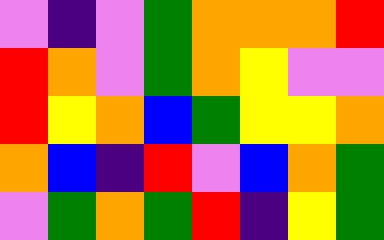[["violet", "indigo", "violet", "green", "orange", "orange", "orange", "red"], ["red", "orange", "violet", "green", "orange", "yellow", "violet", "violet"], ["red", "yellow", "orange", "blue", "green", "yellow", "yellow", "orange"], ["orange", "blue", "indigo", "red", "violet", "blue", "orange", "green"], ["violet", "green", "orange", "green", "red", "indigo", "yellow", "green"]]